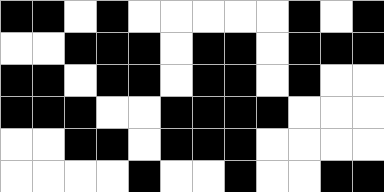[["black", "black", "white", "black", "white", "white", "white", "white", "white", "black", "white", "black"], ["white", "white", "black", "black", "black", "white", "black", "black", "white", "black", "black", "black"], ["black", "black", "white", "black", "black", "white", "black", "black", "white", "black", "white", "white"], ["black", "black", "black", "white", "white", "black", "black", "black", "black", "white", "white", "white"], ["white", "white", "black", "black", "white", "black", "black", "black", "white", "white", "white", "white"], ["white", "white", "white", "white", "black", "white", "white", "black", "white", "white", "black", "black"]]